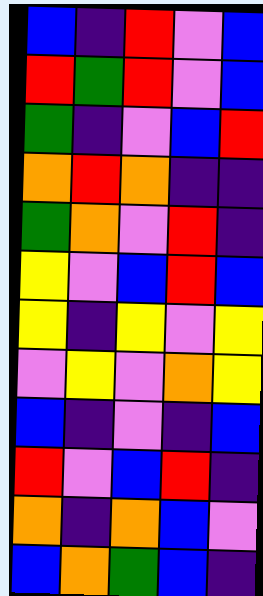[["blue", "indigo", "red", "violet", "blue"], ["red", "green", "red", "violet", "blue"], ["green", "indigo", "violet", "blue", "red"], ["orange", "red", "orange", "indigo", "indigo"], ["green", "orange", "violet", "red", "indigo"], ["yellow", "violet", "blue", "red", "blue"], ["yellow", "indigo", "yellow", "violet", "yellow"], ["violet", "yellow", "violet", "orange", "yellow"], ["blue", "indigo", "violet", "indigo", "blue"], ["red", "violet", "blue", "red", "indigo"], ["orange", "indigo", "orange", "blue", "violet"], ["blue", "orange", "green", "blue", "indigo"]]